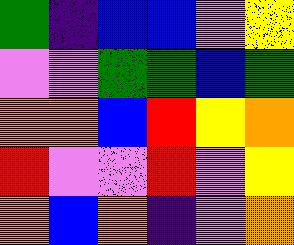[["green", "indigo", "blue", "blue", "violet", "yellow"], ["violet", "violet", "green", "green", "blue", "green"], ["orange", "orange", "blue", "red", "yellow", "orange"], ["red", "violet", "violet", "red", "violet", "yellow"], ["orange", "blue", "orange", "indigo", "violet", "orange"]]